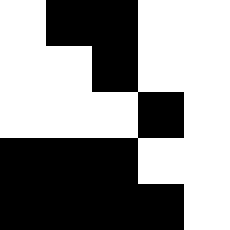[["white", "black", "black", "white", "white"], ["white", "white", "black", "white", "white"], ["white", "white", "white", "black", "white"], ["black", "black", "black", "white", "white"], ["black", "black", "black", "black", "white"]]